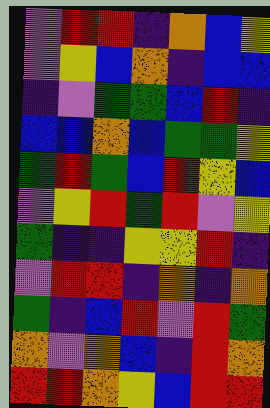[["violet", "red", "red", "indigo", "orange", "blue", "yellow"], ["violet", "yellow", "blue", "orange", "indigo", "blue", "blue"], ["indigo", "violet", "green", "green", "blue", "red", "indigo"], ["blue", "blue", "orange", "blue", "green", "green", "yellow"], ["green", "red", "green", "blue", "red", "yellow", "blue"], ["violet", "yellow", "red", "green", "red", "violet", "yellow"], ["green", "indigo", "indigo", "yellow", "yellow", "red", "indigo"], ["violet", "red", "red", "indigo", "orange", "indigo", "orange"], ["green", "indigo", "blue", "red", "violet", "red", "green"], ["orange", "violet", "orange", "blue", "indigo", "red", "orange"], ["red", "red", "orange", "yellow", "blue", "red", "red"]]